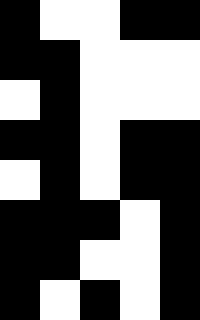[["black", "white", "white", "black", "black"], ["black", "black", "white", "white", "white"], ["white", "black", "white", "white", "white"], ["black", "black", "white", "black", "black"], ["white", "black", "white", "black", "black"], ["black", "black", "black", "white", "black"], ["black", "black", "white", "white", "black"], ["black", "white", "black", "white", "black"]]